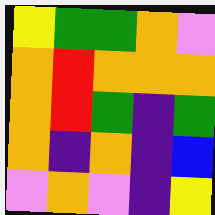[["yellow", "green", "green", "orange", "violet"], ["orange", "red", "orange", "orange", "orange"], ["orange", "red", "green", "indigo", "green"], ["orange", "indigo", "orange", "indigo", "blue"], ["violet", "orange", "violet", "indigo", "yellow"]]